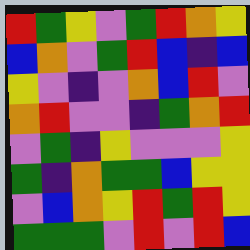[["red", "green", "yellow", "violet", "green", "red", "orange", "yellow"], ["blue", "orange", "violet", "green", "red", "blue", "indigo", "blue"], ["yellow", "violet", "indigo", "violet", "orange", "blue", "red", "violet"], ["orange", "red", "violet", "violet", "indigo", "green", "orange", "red"], ["violet", "green", "indigo", "yellow", "violet", "violet", "violet", "yellow"], ["green", "indigo", "orange", "green", "green", "blue", "yellow", "yellow"], ["violet", "blue", "orange", "yellow", "red", "green", "red", "yellow"], ["green", "green", "green", "violet", "red", "violet", "red", "blue"]]